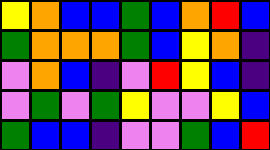[["yellow", "orange", "blue", "blue", "green", "blue", "orange", "red", "blue"], ["green", "orange", "orange", "orange", "green", "blue", "yellow", "orange", "indigo"], ["violet", "orange", "blue", "indigo", "violet", "red", "yellow", "blue", "indigo"], ["violet", "green", "violet", "green", "yellow", "violet", "violet", "yellow", "blue"], ["green", "blue", "blue", "indigo", "violet", "violet", "green", "blue", "red"]]